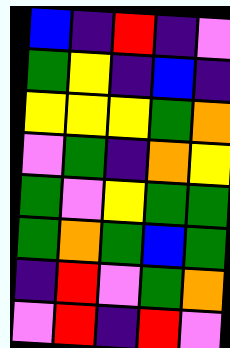[["blue", "indigo", "red", "indigo", "violet"], ["green", "yellow", "indigo", "blue", "indigo"], ["yellow", "yellow", "yellow", "green", "orange"], ["violet", "green", "indigo", "orange", "yellow"], ["green", "violet", "yellow", "green", "green"], ["green", "orange", "green", "blue", "green"], ["indigo", "red", "violet", "green", "orange"], ["violet", "red", "indigo", "red", "violet"]]